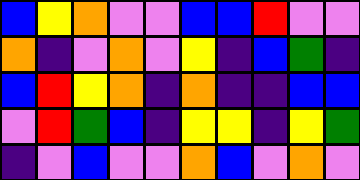[["blue", "yellow", "orange", "violet", "violet", "blue", "blue", "red", "violet", "violet"], ["orange", "indigo", "violet", "orange", "violet", "yellow", "indigo", "blue", "green", "indigo"], ["blue", "red", "yellow", "orange", "indigo", "orange", "indigo", "indigo", "blue", "blue"], ["violet", "red", "green", "blue", "indigo", "yellow", "yellow", "indigo", "yellow", "green"], ["indigo", "violet", "blue", "violet", "violet", "orange", "blue", "violet", "orange", "violet"]]